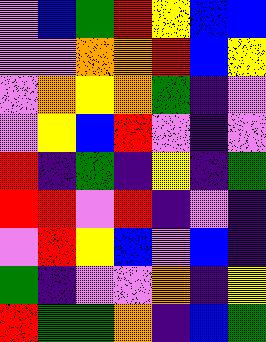[["violet", "blue", "green", "red", "yellow", "blue", "blue"], ["violet", "violet", "orange", "orange", "red", "blue", "yellow"], ["violet", "orange", "yellow", "orange", "green", "indigo", "violet"], ["violet", "yellow", "blue", "red", "violet", "indigo", "violet"], ["red", "indigo", "green", "indigo", "yellow", "indigo", "green"], ["red", "red", "violet", "red", "indigo", "violet", "indigo"], ["violet", "red", "yellow", "blue", "violet", "blue", "indigo"], ["green", "indigo", "violet", "violet", "orange", "indigo", "yellow"], ["red", "green", "green", "orange", "indigo", "blue", "green"]]